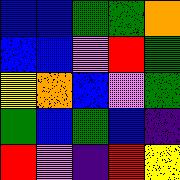[["blue", "blue", "green", "green", "orange"], ["blue", "blue", "violet", "red", "green"], ["yellow", "orange", "blue", "violet", "green"], ["green", "blue", "green", "blue", "indigo"], ["red", "violet", "indigo", "red", "yellow"]]